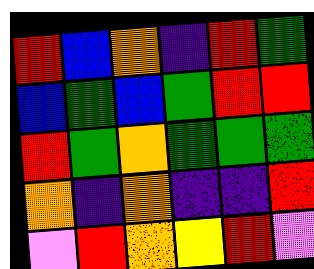[["red", "blue", "orange", "indigo", "red", "green"], ["blue", "green", "blue", "green", "red", "red"], ["red", "green", "orange", "green", "green", "green"], ["orange", "indigo", "orange", "indigo", "indigo", "red"], ["violet", "red", "orange", "yellow", "red", "violet"]]